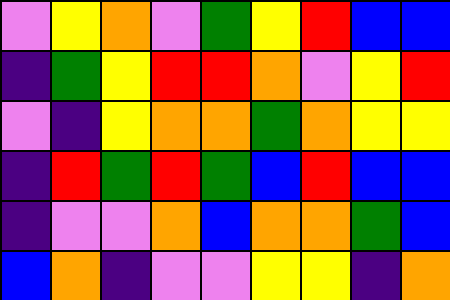[["violet", "yellow", "orange", "violet", "green", "yellow", "red", "blue", "blue"], ["indigo", "green", "yellow", "red", "red", "orange", "violet", "yellow", "red"], ["violet", "indigo", "yellow", "orange", "orange", "green", "orange", "yellow", "yellow"], ["indigo", "red", "green", "red", "green", "blue", "red", "blue", "blue"], ["indigo", "violet", "violet", "orange", "blue", "orange", "orange", "green", "blue"], ["blue", "orange", "indigo", "violet", "violet", "yellow", "yellow", "indigo", "orange"]]